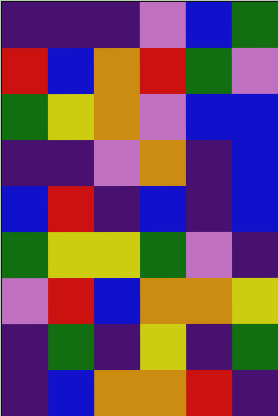[["indigo", "indigo", "indigo", "violet", "blue", "green"], ["red", "blue", "orange", "red", "green", "violet"], ["green", "yellow", "orange", "violet", "blue", "blue"], ["indigo", "indigo", "violet", "orange", "indigo", "blue"], ["blue", "red", "indigo", "blue", "indigo", "blue"], ["green", "yellow", "yellow", "green", "violet", "indigo"], ["violet", "red", "blue", "orange", "orange", "yellow"], ["indigo", "green", "indigo", "yellow", "indigo", "green"], ["indigo", "blue", "orange", "orange", "red", "indigo"]]